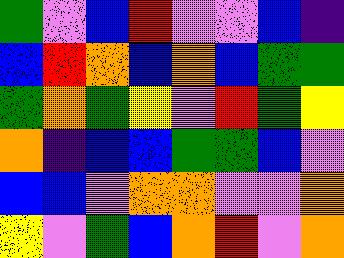[["green", "violet", "blue", "red", "violet", "violet", "blue", "indigo"], ["blue", "red", "orange", "blue", "orange", "blue", "green", "green"], ["green", "orange", "green", "yellow", "violet", "red", "green", "yellow"], ["orange", "indigo", "blue", "blue", "green", "green", "blue", "violet"], ["blue", "blue", "violet", "orange", "orange", "violet", "violet", "orange"], ["yellow", "violet", "green", "blue", "orange", "red", "violet", "orange"]]